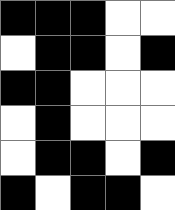[["black", "black", "black", "white", "white"], ["white", "black", "black", "white", "black"], ["black", "black", "white", "white", "white"], ["white", "black", "white", "white", "white"], ["white", "black", "black", "white", "black"], ["black", "white", "black", "black", "white"]]